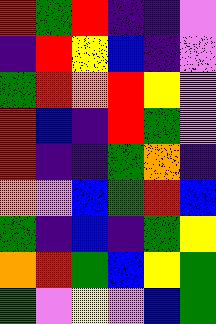[["red", "green", "red", "indigo", "indigo", "violet"], ["indigo", "red", "yellow", "blue", "indigo", "violet"], ["green", "red", "orange", "red", "yellow", "violet"], ["red", "blue", "indigo", "red", "green", "violet"], ["red", "indigo", "indigo", "green", "orange", "indigo"], ["orange", "violet", "blue", "green", "red", "blue"], ["green", "indigo", "blue", "indigo", "green", "yellow"], ["orange", "red", "green", "blue", "yellow", "green"], ["green", "violet", "yellow", "violet", "blue", "green"]]